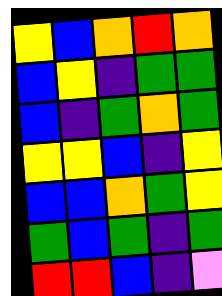[["yellow", "blue", "orange", "red", "orange"], ["blue", "yellow", "indigo", "green", "green"], ["blue", "indigo", "green", "orange", "green"], ["yellow", "yellow", "blue", "indigo", "yellow"], ["blue", "blue", "orange", "green", "yellow"], ["green", "blue", "green", "indigo", "green"], ["red", "red", "blue", "indigo", "violet"]]